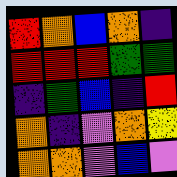[["red", "orange", "blue", "orange", "indigo"], ["red", "red", "red", "green", "green"], ["indigo", "green", "blue", "indigo", "red"], ["orange", "indigo", "violet", "orange", "yellow"], ["orange", "orange", "violet", "blue", "violet"]]